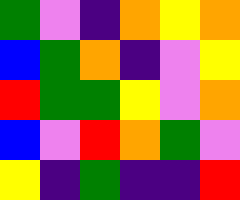[["green", "violet", "indigo", "orange", "yellow", "orange"], ["blue", "green", "orange", "indigo", "violet", "yellow"], ["red", "green", "green", "yellow", "violet", "orange"], ["blue", "violet", "red", "orange", "green", "violet"], ["yellow", "indigo", "green", "indigo", "indigo", "red"]]